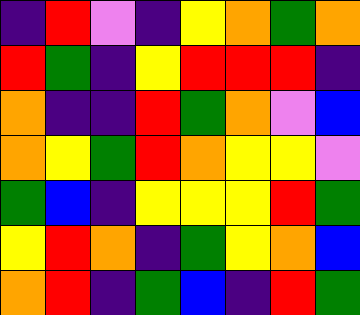[["indigo", "red", "violet", "indigo", "yellow", "orange", "green", "orange"], ["red", "green", "indigo", "yellow", "red", "red", "red", "indigo"], ["orange", "indigo", "indigo", "red", "green", "orange", "violet", "blue"], ["orange", "yellow", "green", "red", "orange", "yellow", "yellow", "violet"], ["green", "blue", "indigo", "yellow", "yellow", "yellow", "red", "green"], ["yellow", "red", "orange", "indigo", "green", "yellow", "orange", "blue"], ["orange", "red", "indigo", "green", "blue", "indigo", "red", "green"]]